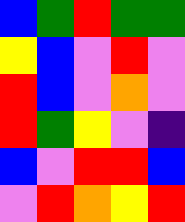[["blue", "green", "red", "green", "green"], ["yellow", "blue", "violet", "red", "violet"], ["red", "blue", "violet", "orange", "violet"], ["red", "green", "yellow", "violet", "indigo"], ["blue", "violet", "red", "red", "blue"], ["violet", "red", "orange", "yellow", "red"]]